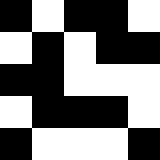[["black", "white", "black", "black", "white"], ["white", "black", "white", "black", "black"], ["black", "black", "white", "white", "white"], ["white", "black", "black", "black", "white"], ["black", "white", "white", "white", "black"]]